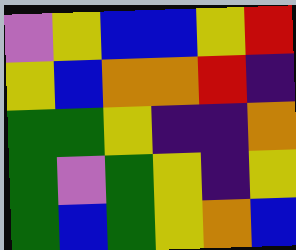[["violet", "yellow", "blue", "blue", "yellow", "red"], ["yellow", "blue", "orange", "orange", "red", "indigo"], ["green", "green", "yellow", "indigo", "indigo", "orange"], ["green", "violet", "green", "yellow", "indigo", "yellow"], ["green", "blue", "green", "yellow", "orange", "blue"]]